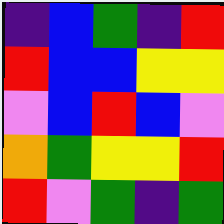[["indigo", "blue", "green", "indigo", "red"], ["red", "blue", "blue", "yellow", "yellow"], ["violet", "blue", "red", "blue", "violet"], ["orange", "green", "yellow", "yellow", "red"], ["red", "violet", "green", "indigo", "green"]]